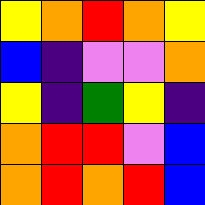[["yellow", "orange", "red", "orange", "yellow"], ["blue", "indigo", "violet", "violet", "orange"], ["yellow", "indigo", "green", "yellow", "indigo"], ["orange", "red", "red", "violet", "blue"], ["orange", "red", "orange", "red", "blue"]]